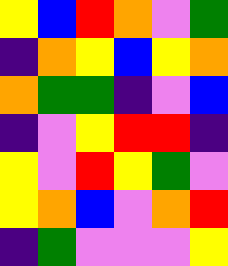[["yellow", "blue", "red", "orange", "violet", "green"], ["indigo", "orange", "yellow", "blue", "yellow", "orange"], ["orange", "green", "green", "indigo", "violet", "blue"], ["indigo", "violet", "yellow", "red", "red", "indigo"], ["yellow", "violet", "red", "yellow", "green", "violet"], ["yellow", "orange", "blue", "violet", "orange", "red"], ["indigo", "green", "violet", "violet", "violet", "yellow"]]